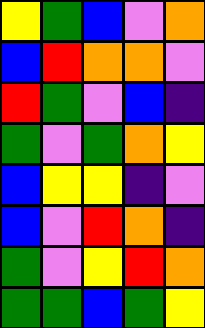[["yellow", "green", "blue", "violet", "orange"], ["blue", "red", "orange", "orange", "violet"], ["red", "green", "violet", "blue", "indigo"], ["green", "violet", "green", "orange", "yellow"], ["blue", "yellow", "yellow", "indigo", "violet"], ["blue", "violet", "red", "orange", "indigo"], ["green", "violet", "yellow", "red", "orange"], ["green", "green", "blue", "green", "yellow"]]